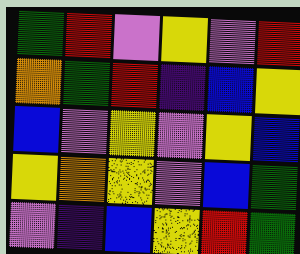[["green", "red", "violet", "yellow", "violet", "red"], ["orange", "green", "red", "indigo", "blue", "yellow"], ["blue", "violet", "yellow", "violet", "yellow", "blue"], ["yellow", "orange", "yellow", "violet", "blue", "green"], ["violet", "indigo", "blue", "yellow", "red", "green"]]